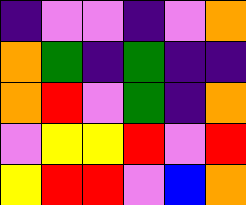[["indigo", "violet", "violet", "indigo", "violet", "orange"], ["orange", "green", "indigo", "green", "indigo", "indigo"], ["orange", "red", "violet", "green", "indigo", "orange"], ["violet", "yellow", "yellow", "red", "violet", "red"], ["yellow", "red", "red", "violet", "blue", "orange"]]